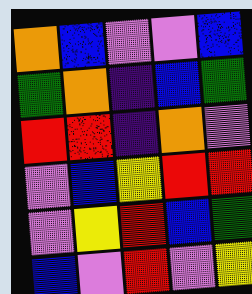[["orange", "blue", "violet", "violet", "blue"], ["green", "orange", "indigo", "blue", "green"], ["red", "red", "indigo", "orange", "violet"], ["violet", "blue", "yellow", "red", "red"], ["violet", "yellow", "red", "blue", "green"], ["blue", "violet", "red", "violet", "yellow"]]